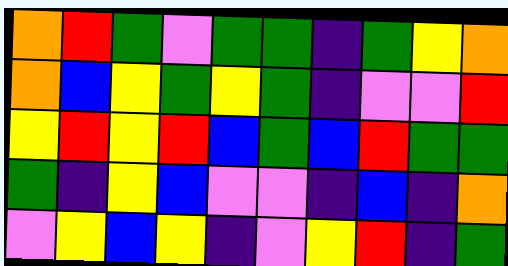[["orange", "red", "green", "violet", "green", "green", "indigo", "green", "yellow", "orange"], ["orange", "blue", "yellow", "green", "yellow", "green", "indigo", "violet", "violet", "red"], ["yellow", "red", "yellow", "red", "blue", "green", "blue", "red", "green", "green"], ["green", "indigo", "yellow", "blue", "violet", "violet", "indigo", "blue", "indigo", "orange"], ["violet", "yellow", "blue", "yellow", "indigo", "violet", "yellow", "red", "indigo", "green"]]